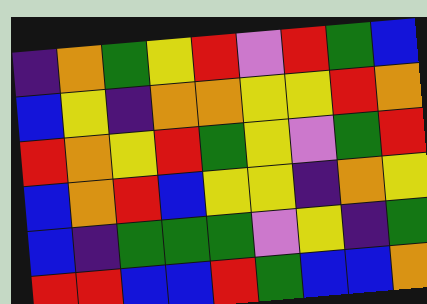[["indigo", "orange", "green", "yellow", "red", "violet", "red", "green", "blue"], ["blue", "yellow", "indigo", "orange", "orange", "yellow", "yellow", "red", "orange"], ["red", "orange", "yellow", "red", "green", "yellow", "violet", "green", "red"], ["blue", "orange", "red", "blue", "yellow", "yellow", "indigo", "orange", "yellow"], ["blue", "indigo", "green", "green", "green", "violet", "yellow", "indigo", "green"], ["red", "red", "blue", "blue", "red", "green", "blue", "blue", "orange"]]